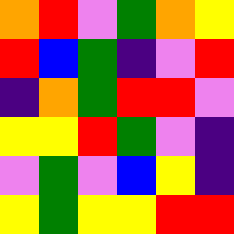[["orange", "red", "violet", "green", "orange", "yellow"], ["red", "blue", "green", "indigo", "violet", "red"], ["indigo", "orange", "green", "red", "red", "violet"], ["yellow", "yellow", "red", "green", "violet", "indigo"], ["violet", "green", "violet", "blue", "yellow", "indigo"], ["yellow", "green", "yellow", "yellow", "red", "red"]]